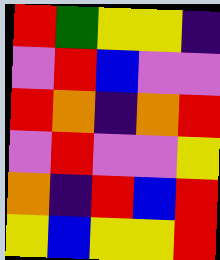[["red", "green", "yellow", "yellow", "indigo"], ["violet", "red", "blue", "violet", "violet"], ["red", "orange", "indigo", "orange", "red"], ["violet", "red", "violet", "violet", "yellow"], ["orange", "indigo", "red", "blue", "red"], ["yellow", "blue", "yellow", "yellow", "red"]]